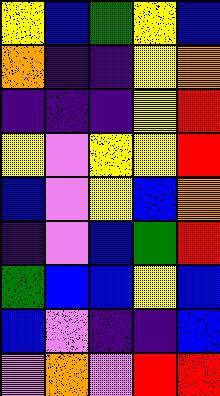[["yellow", "blue", "green", "yellow", "blue"], ["orange", "indigo", "indigo", "yellow", "orange"], ["indigo", "indigo", "indigo", "yellow", "red"], ["yellow", "violet", "yellow", "yellow", "red"], ["blue", "violet", "yellow", "blue", "orange"], ["indigo", "violet", "blue", "green", "red"], ["green", "blue", "blue", "yellow", "blue"], ["blue", "violet", "indigo", "indigo", "blue"], ["violet", "orange", "violet", "red", "red"]]